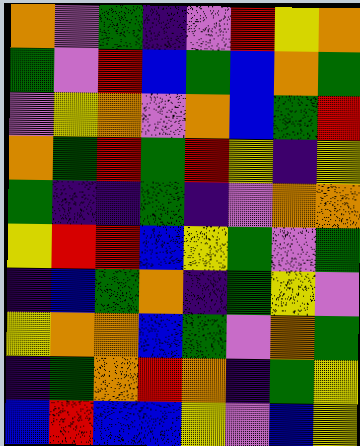[["orange", "violet", "green", "indigo", "violet", "red", "yellow", "orange"], ["green", "violet", "red", "blue", "green", "blue", "orange", "green"], ["violet", "yellow", "orange", "violet", "orange", "blue", "green", "red"], ["orange", "green", "red", "green", "red", "yellow", "indigo", "yellow"], ["green", "indigo", "indigo", "green", "indigo", "violet", "orange", "orange"], ["yellow", "red", "red", "blue", "yellow", "green", "violet", "green"], ["indigo", "blue", "green", "orange", "indigo", "green", "yellow", "violet"], ["yellow", "orange", "orange", "blue", "green", "violet", "orange", "green"], ["indigo", "green", "orange", "red", "orange", "indigo", "green", "yellow"], ["blue", "red", "blue", "blue", "yellow", "violet", "blue", "yellow"]]